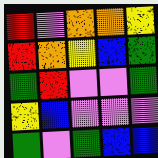[["red", "violet", "orange", "orange", "yellow"], ["red", "orange", "yellow", "blue", "green"], ["green", "red", "violet", "violet", "green"], ["yellow", "blue", "violet", "violet", "violet"], ["green", "violet", "green", "blue", "blue"]]